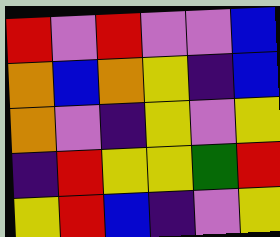[["red", "violet", "red", "violet", "violet", "blue"], ["orange", "blue", "orange", "yellow", "indigo", "blue"], ["orange", "violet", "indigo", "yellow", "violet", "yellow"], ["indigo", "red", "yellow", "yellow", "green", "red"], ["yellow", "red", "blue", "indigo", "violet", "yellow"]]